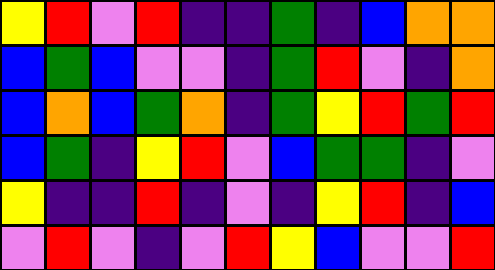[["yellow", "red", "violet", "red", "indigo", "indigo", "green", "indigo", "blue", "orange", "orange"], ["blue", "green", "blue", "violet", "violet", "indigo", "green", "red", "violet", "indigo", "orange"], ["blue", "orange", "blue", "green", "orange", "indigo", "green", "yellow", "red", "green", "red"], ["blue", "green", "indigo", "yellow", "red", "violet", "blue", "green", "green", "indigo", "violet"], ["yellow", "indigo", "indigo", "red", "indigo", "violet", "indigo", "yellow", "red", "indigo", "blue"], ["violet", "red", "violet", "indigo", "violet", "red", "yellow", "blue", "violet", "violet", "red"]]